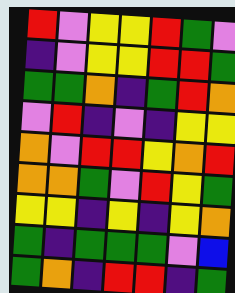[["red", "violet", "yellow", "yellow", "red", "green", "violet"], ["indigo", "violet", "yellow", "yellow", "red", "red", "green"], ["green", "green", "orange", "indigo", "green", "red", "orange"], ["violet", "red", "indigo", "violet", "indigo", "yellow", "yellow"], ["orange", "violet", "red", "red", "yellow", "orange", "red"], ["orange", "orange", "green", "violet", "red", "yellow", "green"], ["yellow", "yellow", "indigo", "yellow", "indigo", "yellow", "orange"], ["green", "indigo", "green", "green", "green", "violet", "blue"], ["green", "orange", "indigo", "red", "red", "indigo", "green"]]